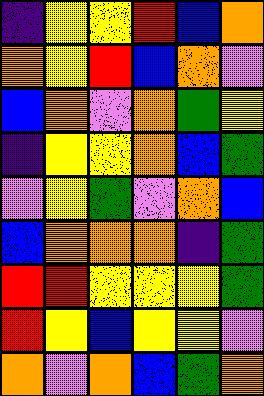[["indigo", "yellow", "yellow", "red", "blue", "orange"], ["orange", "yellow", "red", "blue", "orange", "violet"], ["blue", "orange", "violet", "orange", "green", "yellow"], ["indigo", "yellow", "yellow", "orange", "blue", "green"], ["violet", "yellow", "green", "violet", "orange", "blue"], ["blue", "orange", "orange", "orange", "indigo", "green"], ["red", "red", "yellow", "yellow", "yellow", "green"], ["red", "yellow", "blue", "yellow", "yellow", "violet"], ["orange", "violet", "orange", "blue", "green", "orange"]]